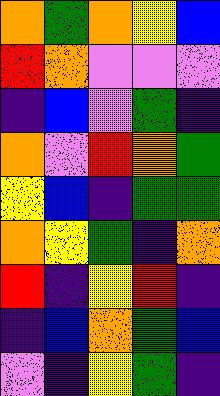[["orange", "green", "orange", "yellow", "blue"], ["red", "orange", "violet", "violet", "violet"], ["indigo", "blue", "violet", "green", "indigo"], ["orange", "violet", "red", "orange", "green"], ["yellow", "blue", "indigo", "green", "green"], ["orange", "yellow", "green", "indigo", "orange"], ["red", "indigo", "yellow", "red", "indigo"], ["indigo", "blue", "orange", "green", "blue"], ["violet", "indigo", "yellow", "green", "indigo"]]